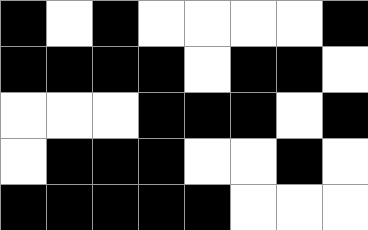[["black", "white", "black", "white", "white", "white", "white", "black"], ["black", "black", "black", "black", "white", "black", "black", "white"], ["white", "white", "white", "black", "black", "black", "white", "black"], ["white", "black", "black", "black", "white", "white", "black", "white"], ["black", "black", "black", "black", "black", "white", "white", "white"]]